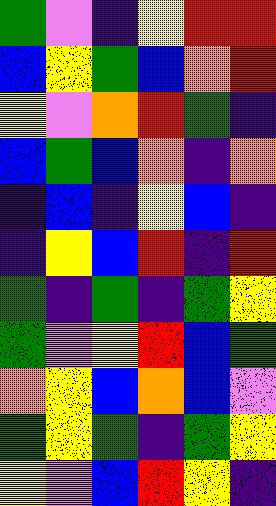[["green", "violet", "indigo", "yellow", "red", "red"], ["blue", "yellow", "green", "blue", "orange", "red"], ["yellow", "violet", "orange", "red", "green", "indigo"], ["blue", "green", "blue", "orange", "indigo", "orange"], ["indigo", "blue", "indigo", "yellow", "blue", "indigo"], ["indigo", "yellow", "blue", "red", "indigo", "red"], ["green", "indigo", "green", "indigo", "green", "yellow"], ["green", "violet", "yellow", "red", "blue", "green"], ["orange", "yellow", "blue", "orange", "blue", "violet"], ["green", "yellow", "green", "indigo", "green", "yellow"], ["yellow", "violet", "blue", "red", "yellow", "indigo"]]